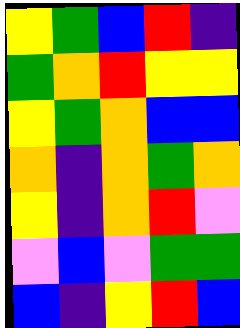[["yellow", "green", "blue", "red", "indigo"], ["green", "orange", "red", "yellow", "yellow"], ["yellow", "green", "orange", "blue", "blue"], ["orange", "indigo", "orange", "green", "orange"], ["yellow", "indigo", "orange", "red", "violet"], ["violet", "blue", "violet", "green", "green"], ["blue", "indigo", "yellow", "red", "blue"]]